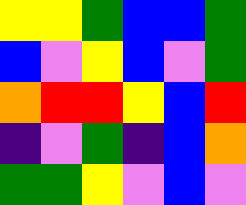[["yellow", "yellow", "green", "blue", "blue", "green"], ["blue", "violet", "yellow", "blue", "violet", "green"], ["orange", "red", "red", "yellow", "blue", "red"], ["indigo", "violet", "green", "indigo", "blue", "orange"], ["green", "green", "yellow", "violet", "blue", "violet"]]